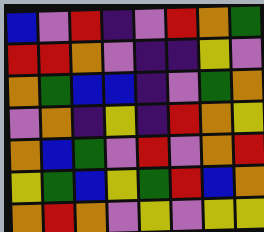[["blue", "violet", "red", "indigo", "violet", "red", "orange", "green"], ["red", "red", "orange", "violet", "indigo", "indigo", "yellow", "violet"], ["orange", "green", "blue", "blue", "indigo", "violet", "green", "orange"], ["violet", "orange", "indigo", "yellow", "indigo", "red", "orange", "yellow"], ["orange", "blue", "green", "violet", "red", "violet", "orange", "red"], ["yellow", "green", "blue", "yellow", "green", "red", "blue", "orange"], ["orange", "red", "orange", "violet", "yellow", "violet", "yellow", "yellow"]]